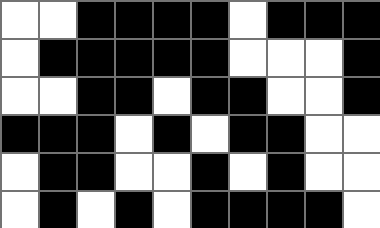[["white", "white", "black", "black", "black", "black", "white", "black", "black", "black"], ["white", "black", "black", "black", "black", "black", "white", "white", "white", "black"], ["white", "white", "black", "black", "white", "black", "black", "white", "white", "black"], ["black", "black", "black", "white", "black", "white", "black", "black", "white", "white"], ["white", "black", "black", "white", "white", "black", "white", "black", "white", "white"], ["white", "black", "white", "black", "white", "black", "black", "black", "black", "white"]]